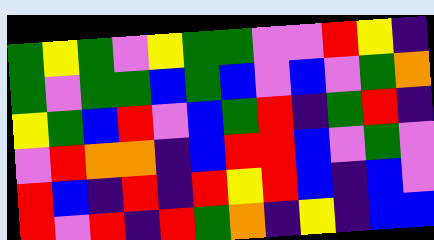[["green", "yellow", "green", "violet", "yellow", "green", "green", "violet", "violet", "red", "yellow", "indigo"], ["green", "violet", "green", "green", "blue", "green", "blue", "violet", "blue", "violet", "green", "orange"], ["yellow", "green", "blue", "red", "violet", "blue", "green", "red", "indigo", "green", "red", "indigo"], ["violet", "red", "orange", "orange", "indigo", "blue", "red", "red", "blue", "violet", "green", "violet"], ["red", "blue", "indigo", "red", "indigo", "red", "yellow", "red", "blue", "indigo", "blue", "violet"], ["red", "violet", "red", "indigo", "red", "green", "orange", "indigo", "yellow", "indigo", "blue", "blue"]]